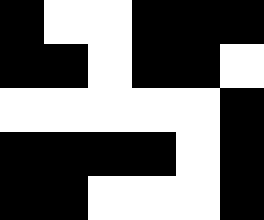[["black", "white", "white", "black", "black", "black"], ["black", "black", "white", "black", "black", "white"], ["white", "white", "white", "white", "white", "black"], ["black", "black", "black", "black", "white", "black"], ["black", "black", "white", "white", "white", "black"]]